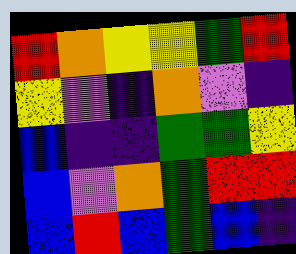[["red", "orange", "yellow", "yellow", "green", "red"], ["yellow", "violet", "indigo", "orange", "violet", "indigo"], ["blue", "indigo", "indigo", "green", "green", "yellow"], ["blue", "violet", "orange", "green", "red", "red"], ["blue", "red", "blue", "green", "blue", "indigo"]]